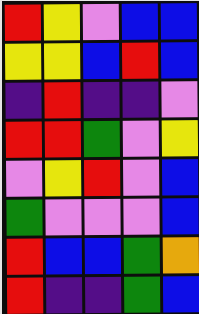[["red", "yellow", "violet", "blue", "blue"], ["yellow", "yellow", "blue", "red", "blue"], ["indigo", "red", "indigo", "indigo", "violet"], ["red", "red", "green", "violet", "yellow"], ["violet", "yellow", "red", "violet", "blue"], ["green", "violet", "violet", "violet", "blue"], ["red", "blue", "blue", "green", "orange"], ["red", "indigo", "indigo", "green", "blue"]]